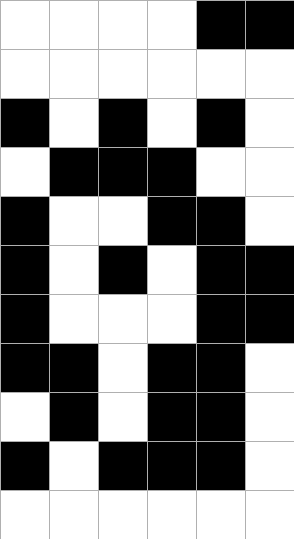[["white", "white", "white", "white", "black", "black"], ["white", "white", "white", "white", "white", "white"], ["black", "white", "black", "white", "black", "white"], ["white", "black", "black", "black", "white", "white"], ["black", "white", "white", "black", "black", "white"], ["black", "white", "black", "white", "black", "black"], ["black", "white", "white", "white", "black", "black"], ["black", "black", "white", "black", "black", "white"], ["white", "black", "white", "black", "black", "white"], ["black", "white", "black", "black", "black", "white"], ["white", "white", "white", "white", "white", "white"]]